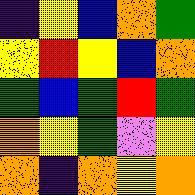[["indigo", "yellow", "blue", "orange", "green"], ["yellow", "red", "yellow", "blue", "orange"], ["green", "blue", "green", "red", "green"], ["orange", "yellow", "green", "violet", "yellow"], ["orange", "indigo", "orange", "yellow", "orange"]]